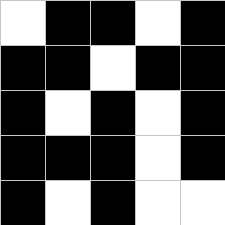[["white", "black", "black", "white", "black"], ["black", "black", "white", "black", "black"], ["black", "white", "black", "white", "black"], ["black", "black", "black", "white", "black"], ["black", "white", "black", "white", "white"]]